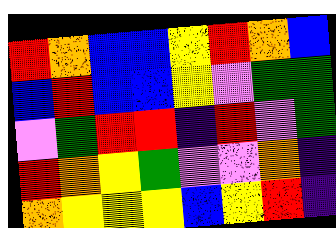[["red", "orange", "blue", "blue", "yellow", "red", "orange", "blue"], ["blue", "red", "blue", "blue", "yellow", "violet", "green", "green"], ["violet", "green", "red", "red", "indigo", "red", "violet", "green"], ["red", "orange", "yellow", "green", "violet", "violet", "orange", "indigo"], ["orange", "yellow", "yellow", "yellow", "blue", "yellow", "red", "indigo"]]